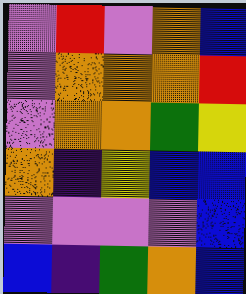[["violet", "red", "violet", "orange", "blue"], ["violet", "orange", "orange", "orange", "red"], ["violet", "orange", "orange", "green", "yellow"], ["orange", "indigo", "yellow", "blue", "blue"], ["violet", "violet", "violet", "violet", "blue"], ["blue", "indigo", "green", "orange", "blue"]]